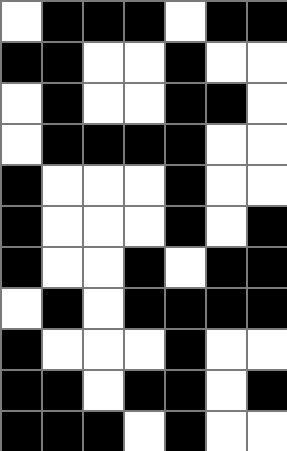[["white", "black", "black", "black", "white", "black", "black"], ["black", "black", "white", "white", "black", "white", "white"], ["white", "black", "white", "white", "black", "black", "white"], ["white", "black", "black", "black", "black", "white", "white"], ["black", "white", "white", "white", "black", "white", "white"], ["black", "white", "white", "white", "black", "white", "black"], ["black", "white", "white", "black", "white", "black", "black"], ["white", "black", "white", "black", "black", "black", "black"], ["black", "white", "white", "white", "black", "white", "white"], ["black", "black", "white", "black", "black", "white", "black"], ["black", "black", "black", "white", "black", "white", "white"]]